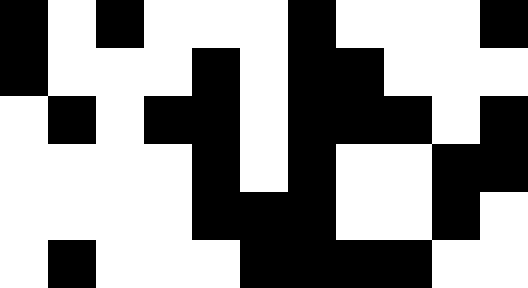[["black", "white", "black", "white", "white", "white", "black", "white", "white", "white", "black"], ["black", "white", "white", "white", "black", "white", "black", "black", "white", "white", "white"], ["white", "black", "white", "black", "black", "white", "black", "black", "black", "white", "black"], ["white", "white", "white", "white", "black", "white", "black", "white", "white", "black", "black"], ["white", "white", "white", "white", "black", "black", "black", "white", "white", "black", "white"], ["white", "black", "white", "white", "white", "black", "black", "black", "black", "white", "white"]]